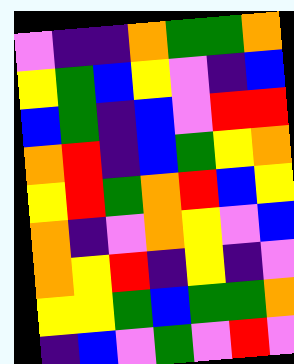[["violet", "indigo", "indigo", "orange", "green", "green", "orange"], ["yellow", "green", "blue", "yellow", "violet", "indigo", "blue"], ["blue", "green", "indigo", "blue", "violet", "red", "red"], ["orange", "red", "indigo", "blue", "green", "yellow", "orange"], ["yellow", "red", "green", "orange", "red", "blue", "yellow"], ["orange", "indigo", "violet", "orange", "yellow", "violet", "blue"], ["orange", "yellow", "red", "indigo", "yellow", "indigo", "violet"], ["yellow", "yellow", "green", "blue", "green", "green", "orange"], ["indigo", "blue", "violet", "green", "violet", "red", "violet"]]